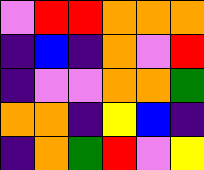[["violet", "red", "red", "orange", "orange", "orange"], ["indigo", "blue", "indigo", "orange", "violet", "red"], ["indigo", "violet", "violet", "orange", "orange", "green"], ["orange", "orange", "indigo", "yellow", "blue", "indigo"], ["indigo", "orange", "green", "red", "violet", "yellow"]]